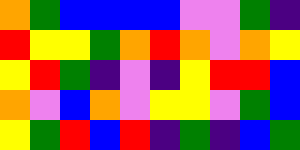[["orange", "green", "blue", "blue", "blue", "blue", "violet", "violet", "green", "indigo"], ["red", "yellow", "yellow", "green", "orange", "red", "orange", "violet", "orange", "yellow"], ["yellow", "red", "green", "indigo", "violet", "indigo", "yellow", "red", "red", "blue"], ["orange", "violet", "blue", "orange", "violet", "yellow", "yellow", "violet", "green", "blue"], ["yellow", "green", "red", "blue", "red", "indigo", "green", "indigo", "blue", "green"]]